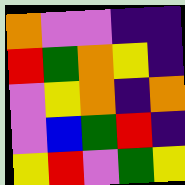[["orange", "violet", "violet", "indigo", "indigo"], ["red", "green", "orange", "yellow", "indigo"], ["violet", "yellow", "orange", "indigo", "orange"], ["violet", "blue", "green", "red", "indigo"], ["yellow", "red", "violet", "green", "yellow"]]